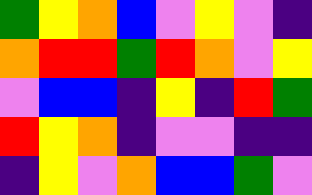[["green", "yellow", "orange", "blue", "violet", "yellow", "violet", "indigo"], ["orange", "red", "red", "green", "red", "orange", "violet", "yellow"], ["violet", "blue", "blue", "indigo", "yellow", "indigo", "red", "green"], ["red", "yellow", "orange", "indigo", "violet", "violet", "indigo", "indigo"], ["indigo", "yellow", "violet", "orange", "blue", "blue", "green", "violet"]]